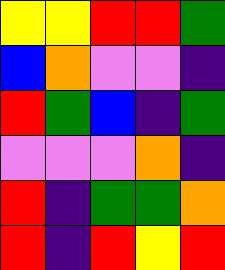[["yellow", "yellow", "red", "red", "green"], ["blue", "orange", "violet", "violet", "indigo"], ["red", "green", "blue", "indigo", "green"], ["violet", "violet", "violet", "orange", "indigo"], ["red", "indigo", "green", "green", "orange"], ["red", "indigo", "red", "yellow", "red"]]